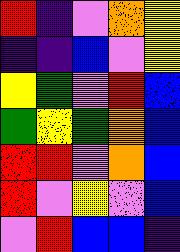[["red", "indigo", "violet", "orange", "yellow"], ["indigo", "indigo", "blue", "violet", "yellow"], ["yellow", "green", "violet", "red", "blue"], ["green", "yellow", "green", "orange", "blue"], ["red", "red", "violet", "orange", "blue"], ["red", "violet", "yellow", "violet", "blue"], ["violet", "red", "blue", "blue", "indigo"]]